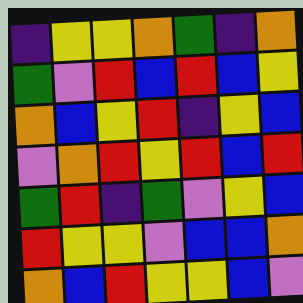[["indigo", "yellow", "yellow", "orange", "green", "indigo", "orange"], ["green", "violet", "red", "blue", "red", "blue", "yellow"], ["orange", "blue", "yellow", "red", "indigo", "yellow", "blue"], ["violet", "orange", "red", "yellow", "red", "blue", "red"], ["green", "red", "indigo", "green", "violet", "yellow", "blue"], ["red", "yellow", "yellow", "violet", "blue", "blue", "orange"], ["orange", "blue", "red", "yellow", "yellow", "blue", "violet"]]